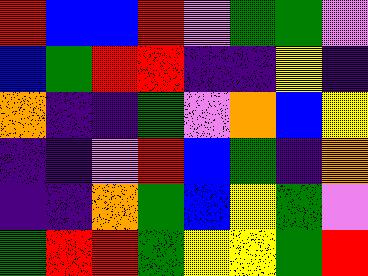[["red", "blue", "blue", "red", "violet", "green", "green", "violet"], ["blue", "green", "red", "red", "indigo", "indigo", "yellow", "indigo"], ["orange", "indigo", "indigo", "green", "violet", "orange", "blue", "yellow"], ["indigo", "indigo", "violet", "red", "blue", "green", "indigo", "orange"], ["indigo", "indigo", "orange", "green", "blue", "yellow", "green", "violet"], ["green", "red", "red", "green", "yellow", "yellow", "green", "red"]]